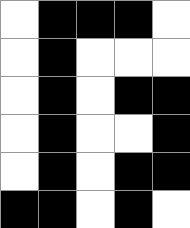[["white", "black", "black", "black", "white"], ["white", "black", "white", "white", "white"], ["white", "black", "white", "black", "black"], ["white", "black", "white", "white", "black"], ["white", "black", "white", "black", "black"], ["black", "black", "white", "black", "white"]]